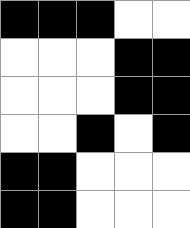[["black", "black", "black", "white", "white"], ["white", "white", "white", "black", "black"], ["white", "white", "white", "black", "black"], ["white", "white", "black", "white", "black"], ["black", "black", "white", "white", "white"], ["black", "black", "white", "white", "white"]]